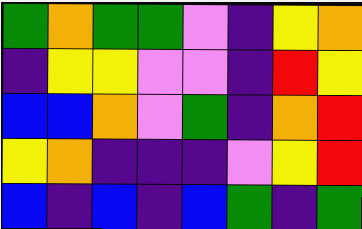[["green", "orange", "green", "green", "violet", "indigo", "yellow", "orange"], ["indigo", "yellow", "yellow", "violet", "violet", "indigo", "red", "yellow"], ["blue", "blue", "orange", "violet", "green", "indigo", "orange", "red"], ["yellow", "orange", "indigo", "indigo", "indigo", "violet", "yellow", "red"], ["blue", "indigo", "blue", "indigo", "blue", "green", "indigo", "green"]]